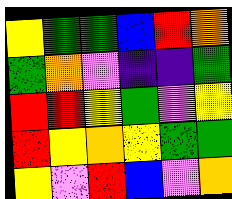[["yellow", "green", "green", "blue", "red", "orange"], ["green", "orange", "violet", "indigo", "indigo", "green"], ["red", "red", "yellow", "green", "violet", "yellow"], ["red", "yellow", "orange", "yellow", "green", "green"], ["yellow", "violet", "red", "blue", "violet", "orange"]]